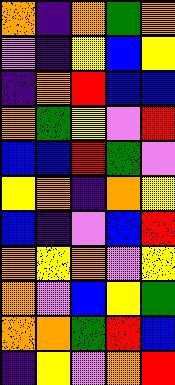[["orange", "indigo", "orange", "green", "orange"], ["violet", "indigo", "yellow", "blue", "yellow"], ["indigo", "orange", "red", "blue", "blue"], ["orange", "green", "yellow", "violet", "red"], ["blue", "blue", "red", "green", "violet"], ["yellow", "orange", "indigo", "orange", "yellow"], ["blue", "indigo", "violet", "blue", "red"], ["orange", "yellow", "orange", "violet", "yellow"], ["orange", "violet", "blue", "yellow", "green"], ["orange", "orange", "green", "red", "blue"], ["indigo", "yellow", "violet", "orange", "red"]]